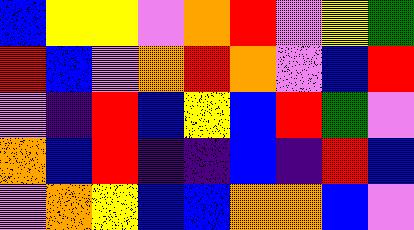[["blue", "yellow", "yellow", "violet", "orange", "red", "violet", "yellow", "green"], ["red", "blue", "violet", "orange", "red", "orange", "violet", "blue", "red"], ["violet", "indigo", "red", "blue", "yellow", "blue", "red", "green", "violet"], ["orange", "blue", "red", "indigo", "indigo", "blue", "indigo", "red", "blue"], ["violet", "orange", "yellow", "blue", "blue", "orange", "orange", "blue", "violet"]]